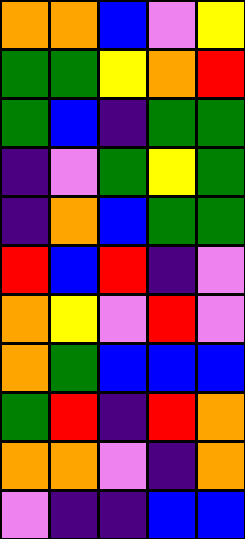[["orange", "orange", "blue", "violet", "yellow"], ["green", "green", "yellow", "orange", "red"], ["green", "blue", "indigo", "green", "green"], ["indigo", "violet", "green", "yellow", "green"], ["indigo", "orange", "blue", "green", "green"], ["red", "blue", "red", "indigo", "violet"], ["orange", "yellow", "violet", "red", "violet"], ["orange", "green", "blue", "blue", "blue"], ["green", "red", "indigo", "red", "orange"], ["orange", "orange", "violet", "indigo", "orange"], ["violet", "indigo", "indigo", "blue", "blue"]]